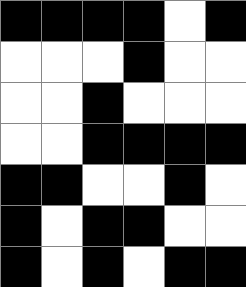[["black", "black", "black", "black", "white", "black"], ["white", "white", "white", "black", "white", "white"], ["white", "white", "black", "white", "white", "white"], ["white", "white", "black", "black", "black", "black"], ["black", "black", "white", "white", "black", "white"], ["black", "white", "black", "black", "white", "white"], ["black", "white", "black", "white", "black", "black"]]